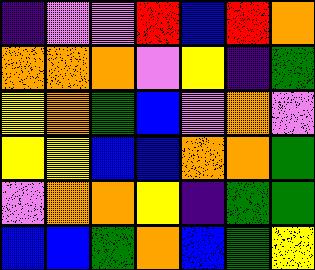[["indigo", "violet", "violet", "red", "blue", "red", "orange"], ["orange", "orange", "orange", "violet", "yellow", "indigo", "green"], ["yellow", "orange", "green", "blue", "violet", "orange", "violet"], ["yellow", "yellow", "blue", "blue", "orange", "orange", "green"], ["violet", "orange", "orange", "yellow", "indigo", "green", "green"], ["blue", "blue", "green", "orange", "blue", "green", "yellow"]]